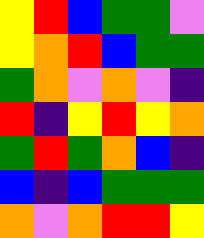[["yellow", "red", "blue", "green", "green", "violet"], ["yellow", "orange", "red", "blue", "green", "green"], ["green", "orange", "violet", "orange", "violet", "indigo"], ["red", "indigo", "yellow", "red", "yellow", "orange"], ["green", "red", "green", "orange", "blue", "indigo"], ["blue", "indigo", "blue", "green", "green", "green"], ["orange", "violet", "orange", "red", "red", "yellow"]]